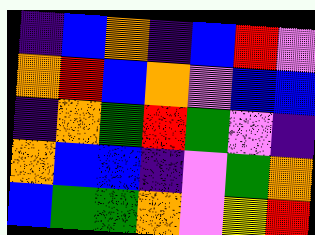[["indigo", "blue", "orange", "indigo", "blue", "red", "violet"], ["orange", "red", "blue", "orange", "violet", "blue", "blue"], ["indigo", "orange", "green", "red", "green", "violet", "indigo"], ["orange", "blue", "blue", "indigo", "violet", "green", "orange"], ["blue", "green", "green", "orange", "violet", "yellow", "red"]]